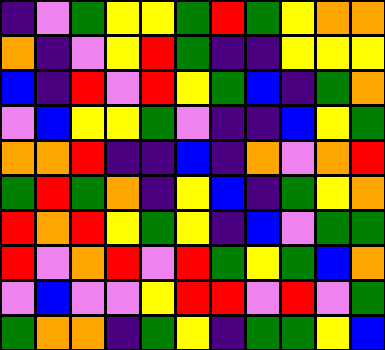[["indigo", "violet", "green", "yellow", "yellow", "green", "red", "green", "yellow", "orange", "orange"], ["orange", "indigo", "violet", "yellow", "red", "green", "indigo", "indigo", "yellow", "yellow", "yellow"], ["blue", "indigo", "red", "violet", "red", "yellow", "green", "blue", "indigo", "green", "orange"], ["violet", "blue", "yellow", "yellow", "green", "violet", "indigo", "indigo", "blue", "yellow", "green"], ["orange", "orange", "red", "indigo", "indigo", "blue", "indigo", "orange", "violet", "orange", "red"], ["green", "red", "green", "orange", "indigo", "yellow", "blue", "indigo", "green", "yellow", "orange"], ["red", "orange", "red", "yellow", "green", "yellow", "indigo", "blue", "violet", "green", "green"], ["red", "violet", "orange", "red", "violet", "red", "green", "yellow", "green", "blue", "orange"], ["violet", "blue", "violet", "violet", "yellow", "red", "red", "violet", "red", "violet", "green"], ["green", "orange", "orange", "indigo", "green", "yellow", "indigo", "green", "green", "yellow", "blue"]]